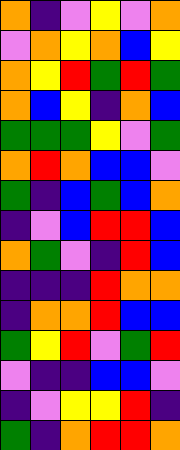[["orange", "indigo", "violet", "yellow", "violet", "orange"], ["violet", "orange", "yellow", "orange", "blue", "yellow"], ["orange", "yellow", "red", "green", "red", "green"], ["orange", "blue", "yellow", "indigo", "orange", "blue"], ["green", "green", "green", "yellow", "violet", "green"], ["orange", "red", "orange", "blue", "blue", "violet"], ["green", "indigo", "blue", "green", "blue", "orange"], ["indigo", "violet", "blue", "red", "red", "blue"], ["orange", "green", "violet", "indigo", "red", "blue"], ["indigo", "indigo", "indigo", "red", "orange", "orange"], ["indigo", "orange", "orange", "red", "blue", "blue"], ["green", "yellow", "red", "violet", "green", "red"], ["violet", "indigo", "indigo", "blue", "blue", "violet"], ["indigo", "violet", "yellow", "yellow", "red", "indigo"], ["green", "indigo", "orange", "red", "red", "orange"]]